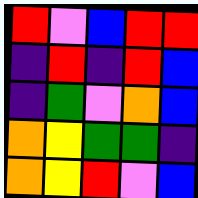[["red", "violet", "blue", "red", "red"], ["indigo", "red", "indigo", "red", "blue"], ["indigo", "green", "violet", "orange", "blue"], ["orange", "yellow", "green", "green", "indigo"], ["orange", "yellow", "red", "violet", "blue"]]